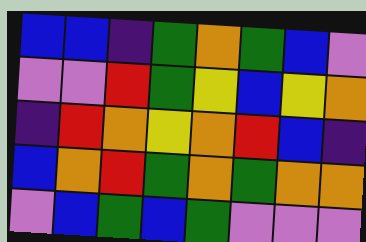[["blue", "blue", "indigo", "green", "orange", "green", "blue", "violet"], ["violet", "violet", "red", "green", "yellow", "blue", "yellow", "orange"], ["indigo", "red", "orange", "yellow", "orange", "red", "blue", "indigo"], ["blue", "orange", "red", "green", "orange", "green", "orange", "orange"], ["violet", "blue", "green", "blue", "green", "violet", "violet", "violet"]]